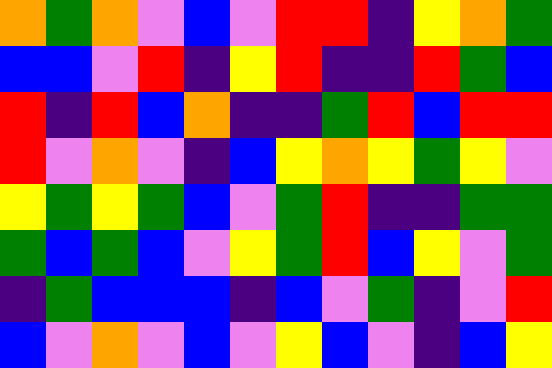[["orange", "green", "orange", "violet", "blue", "violet", "red", "red", "indigo", "yellow", "orange", "green"], ["blue", "blue", "violet", "red", "indigo", "yellow", "red", "indigo", "indigo", "red", "green", "blue"], ["red", "indigo", "red", "blue", "orange", "indigo", "indigo", "green", "red", "blue", "red", "red"], ["red", "violet", "orange", "violet", "indigo", "blue", "yellow", "orange", "yellow", "green", "yellow", "violet"], ["yellow", "green", "yellow", "green", "blue", "violet", "green", "red", "indigo", "indigo", "green", "green"], ["green", "blue", "green", "blue", "violet", "yellow", "green", "red", "blue", "yellow", "violet", "green"], ["indigo", "green", "blue", "blue", "blue", "indigo", "blue", "violet", "green", "indigo", "violet", "red"], ["blue", "violet", "orange", "violet", "blue", "violet", "yellow", "blue", "violet", "indigo", "blue", "yellow"]]